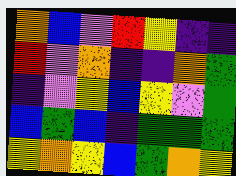[["orange", "blue", "violet", "red", "yellow", "indigo", "indigo"], ["red", "violet", "orange", "indigo", "indigo", "orange", "green"], ["indigo", "violet", "yellow", "blue", "yellow", "violet", "green"], ["blue", "green", "blue", "indigo", "green", "green", "green"], ["yellow", "orange", "yellow", "blue", "green", "orange", "yellow"]]